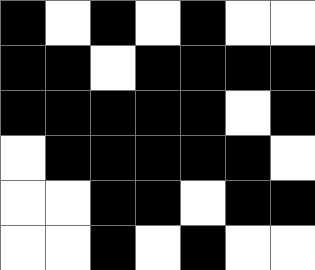[["black", "white", "black", "white", "black", "white", "white"], ["black", "black", "white", "black", "black", "black", "black"], ["black", "black", "black", "black", "black", "white", "black"], ["white", "black", "black", "black", "black", "black", "white"], ["white", "white", "black", "black", "white", "black", "black"], ["white", "white", "black", "white", "black", "white", "white"]]